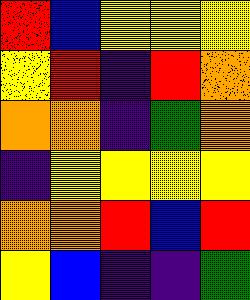[["red", "blue", "yellow", "yellow", "yellow"], ["yellow", "red", "indigo", "red", "orange"], ["orange", "orange", "indigo", "green", "orange"], ["indigo", "yellow", "yellow", "yellow", "yellow"], ["orange", "orange", "red", "blue", "red"], ["yellow", "blue", "indigo", "indigo", "green"]]